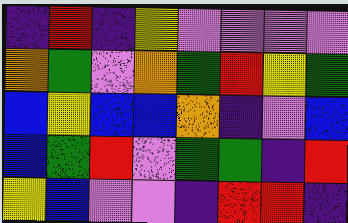[["indigo", "red", "indigo", "yellow", "violet", "violet", "violet", "violet"], ["orange", "green", "violet", "orange", "green", "red", "yellow", "green"], ["blue", "yellow", "blue", "blue", "orange", "indigo", "violet", "blue"], ["blue", "green", "red", "violet", "green", "green", "indigo", "red"], ["yellow", "blue", "violet", "violet", "indigo", "red", "red", "indigo"]]